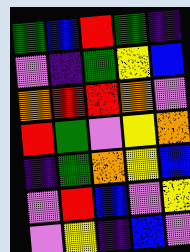[["green", "blue", "red", "green", "indigo"], ["violet", "indigo", "green", "yellow", "blue"], ["orange", "red", "red", "orange", "violet"], ["red", "green", "violet", "yellow", "orange"], ["indigo", "green", "orange", "yellow", "blue"], ["violet", "red", "blue", "violet", "yellow"], ["violet", "yellow", "indigo", "blue", "violet"]]